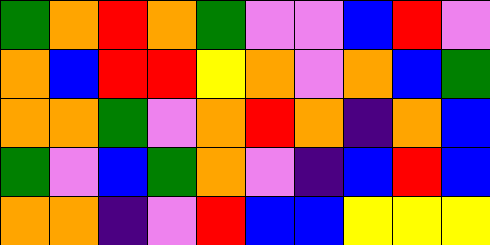[["green", "orange", "red", "orange", "green", "violet", "violet", "blue", "red", "violet"], ["orange", "blue", "red", "red", "yellow", "orange", "violet", "orange", "blue", "green"], ["orange", "orange", "green", "violet", "orange", "red", "orange", "indigo", "orange", "blue"], ["green", "violet", "blue", "green", "orange", "violet", "indigo", "blue", "red", "blue"], ["orange", "orange", "indigo", "violet", "red", "blue", "blue", "yellow", "yellow", "yellow"]]